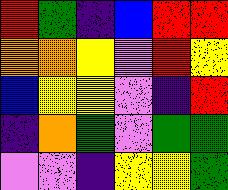[["red", "green", "indigo", "blue", "red", "red"], ["orange", "orange", "yellow", "violet", "red", "yellow"], ["blue", "yellow", "yellow", "violet", "indigo", "red"], ["indigo", "orange", "green", "violet", "green", "green"], ["violet", "violet", "indigo", "yellow", "yellow", "green"]]